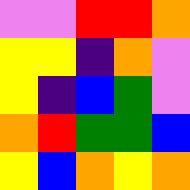[["violet", "violet", "red", "red", "orange"], ["yellow", "yellow", "indigo", "orange", "violet"], ["yellow", "indigo", "blue", "green", "violet"], ["orange", "red", "green", "green", "blue"], ["yellow", "blue", "orange", "yellow", "orange"]]